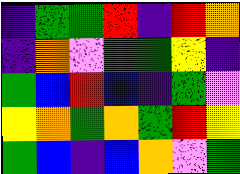[["indigo", "green", "green", "red", "indigo", "red", "orange"], ["indigo", "orange", "violet", "green", "green", "yellow", "indigo"], ["green", "blue", "red", "blue", "indigo", "green", "violet"], ["yellow", "orange", "green", "orange", "green", "red", "yellow"], ["green", "blue", "indigo", "blue", "orange", "violet", "green"]]